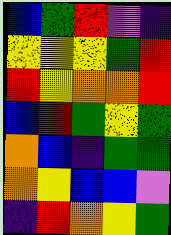[["blue", "green", "red", "violet", "indigo"], ["yellow", "yellow", "yellow", "green", "red"], ["red", "yellow", "orange", "orange", "red"], ["blue", "red", "green", "yellow", "green"], ["orange", "blue", "indigo", "green", "green"], ["orange", "yellow", "blue", "blue", "violet"], ["indigo", "red", "orange", "yellow", "green"]]